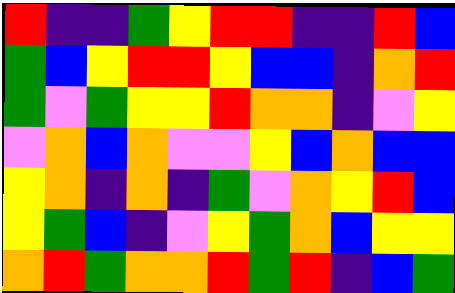[["red", "indigo", "indigo", "green", "yellow", "red", "red", "indigo", "indigo", "red", "blue"], ["green", "blue", "yellow", "red", "red", "yellow", "blue", "blue", "indigo", "orange", "red"], ["green", "violet", "green", "yellow", "yellow", "red", "orange", "orange", "indigo", "violet", "yellow"], ["violet", "orange", "blue", "orange", "violet", "violet", "yellow", "blue", "orange", "blue", "blue"], ["yellow", "orange", "indigo", "orange", "indigo", "green", "violet", "orange", "yellow", "red", "blue"], ["yellow", "green", "blue", "indigo", "violet", "yellow", "green", "orange", "blue", "yellow", "yellow"], ["orange", "red", "green", "orange", "orange", "red", "green", "red", "indigo", "blue", "green"]]